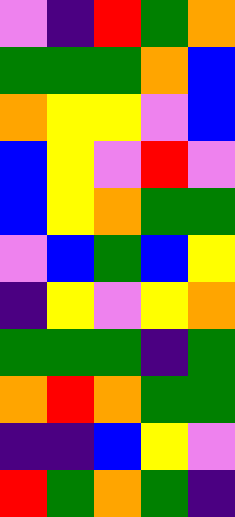[["violet", "indigo", "red", "green", "orange"], ["green", "green", "green", "orange", "blue"], ["orange", "yellow", "yellow", "violet", "blue"], ["blue", "yellow", "violet", "red", "violet"], ["blue", "yellow", "orange", "green", "green"], ["violet", "blue", "green", "blue", "yellow"], ["indigo", "yellow", "violet", "yellow", "orange"], ["green", "green", "green", "indigo", "green"], ["orange", "red", "orange", "green", "green"], ["indigo", "indigo", "blue", "yellow", "violet"], ["red", "green", "orange", "green", "indigo"]]